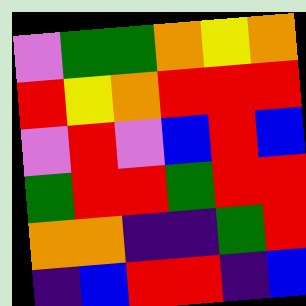[["violet", "green", "green", "orange", "yellow", "orange"], ["red", "yellow", "orange", "red", "red", "red"], ["violet", "red", "violet", "blue", "red", "blue"], ["green", "red", "red", "green", "red", "red"], ["orange", "orange", "indigo", "indigo", "green", "red"], ["indigo", "blue", "red", "red", "indigo", "blue"]]